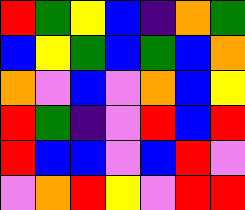[["red", "green", "yellow", "blue", "indigo", "orange", "green"], ["blue", "yellow", "green", "blue", "green", "blue", "orange"], ["orange", "violet", "blue", "violet", "orange", "blue", "yellow"], ["red", "green", "indigo", "violet", "red", "blue", "red"], ["red", "blue", "blue", "violet", "blue", "red", "violet"], ["violet", "orange", "red", "yellow", "violet", "red", "red"]]